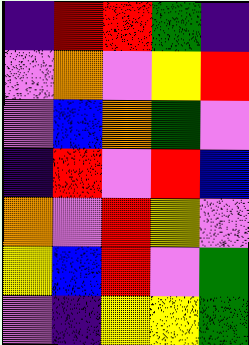[["indigo", "red", "red", "green", "indigo"], ["violet", "orange", "violet", "yellow", "red"], ["violet", "blue", "orange", "green", "violet"], ["indigo", "red", "violet", "red", "blue"], ["orange", "violet", "red", "yellow", "violet"], ["yellow", "blue", "red", "violet", "green"], ["violet", "indigo", "yellow", "yellow", "green"]]